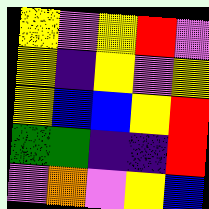[["yellow", "violet", "yellow", "red", "violet"], ["yellow", "indigo", "yellow", "violet", "yellow"], ["yellow", "blue", "blue", "yellow", "red"], ["green", "green", "indigo", "indigo", "red"], ["violet", "orange", "violet", "yellow", "blue"]]